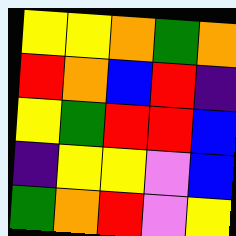[["yellow", "yellow", "orange", "green", "orange"], ["red", "orange", "blue", "red", "indigo"], ["yellow", "green", "red", "red", "blue"], ["indigo", "yellow", "yellow", "violet", "blue"], ["green", "orange", "red", "violet", "yellow"]]